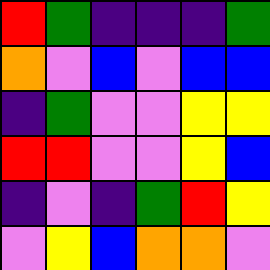[["red", "green", "indigo", "indigo", "indigo", "green"], ["orange", "violet", "blue", "violet", "blue", "blue"], ["indigo", "green", "violet", "violet", "yellow", "yellow"], ["red", "red", "violet", "violet", "yellow", "blue"], ["indigo", "violet", "indigo", "green", "red", "yellow"], ["violet", "yellow", "blue", "orange", "orange", "violet"]]